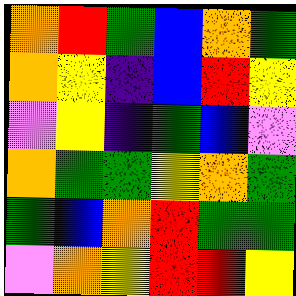[["orange", "red", "green", "blue", "orange", "green"], ["orange", "yellow", "indigo", "blue", "red", "yellow"], ["violet", "yellow", "indigo", "green", "blue", "violet"], ["orange", "green", "green", "yellow", "orange", "green"], ["green", "blue", "orange", "red", "green", "green"], ["violet", "orange", "yellow", "red", "red", "yellow"]]